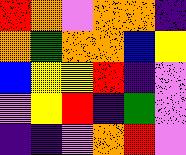[["red", "orange", "violet", "orange", "orange", "indigo"], ["orange", "green", "orange", "orange", "blue", "yellow"], ["blue", "yellow", "yellow", "red", "indigo", "violet"], ["violet", "yellow", "red", "indigo", "green", "violet"], ["indigo", "indigo", "violet", "orange", "red", "violet"]]